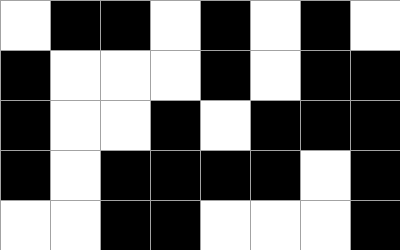[["white", "black", "black", "white", "black", "white", "black", "white"], ["black", "white", "white", "white", "black", "white", "black", "black"], ["black", "white", "white", "black", "white", "black", "black", "black"], ["black", "white", "black", "black", "black", "black", "white", "black"], ["white", "white", "black", "black", "white", "white", "white", "black"]]